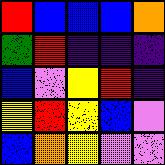[["red", "blue", "blue", "blue", "orange"], ["green", "red", "indigo", "indigo", "indigo"], ["blue", "violet", "yellow", "red", "indigo"], ["yellow", "red", "yellow", "blue", "violet"], ["blue", "orange", "yellow", "violet", "violet"]]